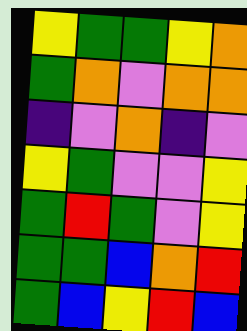[["yellow", "green", "green", "yellow", "orange"], ["green", "orange", "violet", "orange", "orange"], ["indigo", "violet", "orange", "indigo", "violet"], ["yellow", "green", "violet", "violet", "yellow"], ["green", "red", "green", "violet", "yellow"], ["green", "green", "blue", "orange", "red"], ["green", "blue", "yellow", "red", "blue"]]